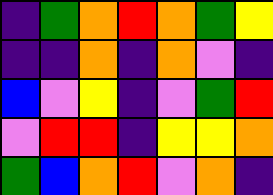[["indigo", "green", "orange", "red", "orange", "green", "yellow"], ["indigo", "indigo", "orange", "indigo", "orange", "violet", "indigo"], ["blue", "violet", "yellow", "indigo", "violet", "green", "red"], ["violet", "red", "red", "indigo", "yellow", "yellow", "orange"], ["green", "blue", "orange", "red", "violet", "orange", "indigo"]]